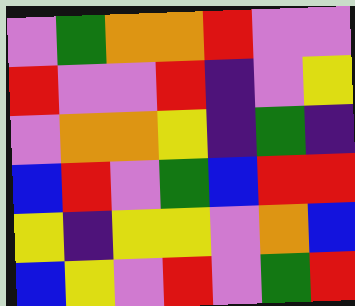[["violet", "green", "orange", "orange", "red", "violet", "violet"], ["red", "violet", "violet", "red", "indigo", "violet", "yellow"], ["violet", "orange", "orange", "yellow", "indigo", "green", "indigo"], ["blue", "red", "violet", "green", "blue", "red", "red"], ["yellow", "indigo", "yellow", "yellow", "violet", "orange", "blue"], ["blue", "yellow", "violet", "red", "violet", "green", "red"]]